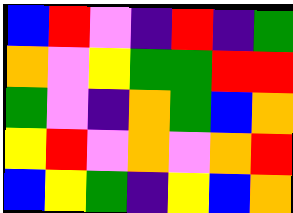[["blue", "red", "violet", "indigo", "red", "indigo", "green"], ["orange", "violet", "yellow", "green", "green", "red", "red"], ["green", "violet", "indigo", "orange", "green", "blue", "orange"], ["yellow", "red", "violet", "orange", "violet", "orange", "red"], ["blue", "yellow", "green", "indigo", "yellow", "blue", "orange"]]